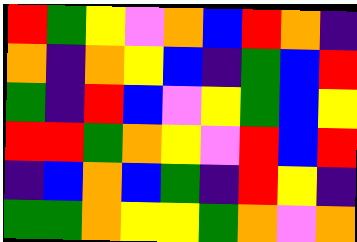[["red", "green", "yellow", "violet", "orange", "blue", "red", "orange", "indigo"], ["orange", "indigo", "orange", "yellow", "blue", "indigo", "green", "blue", "red"], ["green", "indigo", "red", "blue", "violet", "yellow", "green", "blue", "yellow"], ["red", "red", "green", "orange", "yellow", "violet", "red", "blue", "red"], ["indigo", "blue", "orange", "blue", "green", "indigo", "red", "yellow", "indigo"], ["green", "green", "orange", "yellow", "yellow", "green", "orange", "violet", "orange"]]